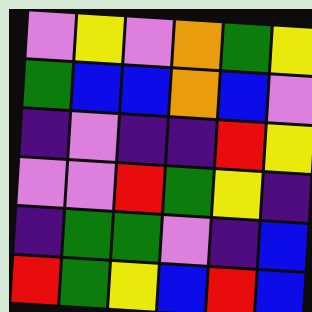[["violet", "yellow", "violet", "orange", "green", "yellow"], ["green", "blue", "blue", "orange", "blue", "violet"], ["indigo", "violet", "indigo", "indigo", "red", "yellow"], ["violet", "violet", "red", "green", "yellow", "indigo"], ["indigo", "green", "green", "violet", "indigo", "blue"], ["red", "green", "yellow", "blue", "red", "blue"]]